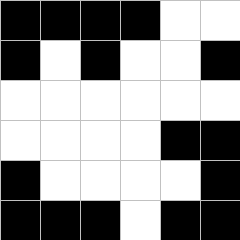[["black", "black", "black", "black", "white", "white"], ["black", "white", "black", "white", "white", "black"], ["white", "white", "white", "white", "white", "white"], ["white", "white", "white", "white", "black", "black"], ["black", "white", "white", "white", "white", "black"], ["black", "black", "black", "white", "black", "black"]]